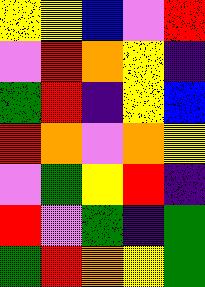[["yellow", "yellow", "blue", "violet", "red"], ["violet", "red", "orange", "yellow", "indigo"], ["green", "red", "indigo", "yellow", "blue"], ["red", "orange", "violet", "orange", "yellow"], ["violet", "green", "yellow", "red", "indigo"], ["red", "violet", "green", "indigo", "green"], ["green", "red", "orange", "yellow", "green"]]